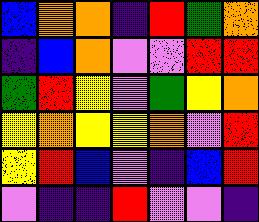[["blue", "orange", "orange", "indigo", "red", "green", "orange"], ["indigo", "blue", "orange", "violet", "violet", "red", "red"], ["green", "red", "yellow", "violet", "green", "yellow", "orange"], ["yellow", "orange", "yellow", "yellow", "orange", "violet", "red"], ["yellow", "red", "blue", "violet", "indigo", "blue", "red"], ["violet", "indigo", "indigo", "red", "violet", "violet", "indigo"]]